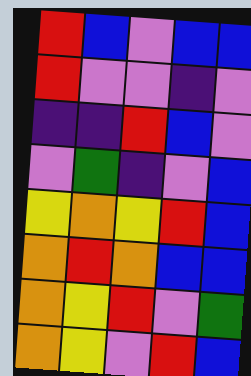[["red", "blue", "violet", "blue", "blue"], ["red", "violet", "violet", "indigo", "violet"], ["indigo", "indigo", "red", "blue", "violet"], ["violet", "green", "indigo", "violet", "blue"], ["yellow", "orange", "yellow", "red", "blue"], ["orange", "red", "orange", "blue", "blue"], ["orange", "yellow", "red", "violet", "green"], ["orange", "yellow", "violet", "red", "blue"]]